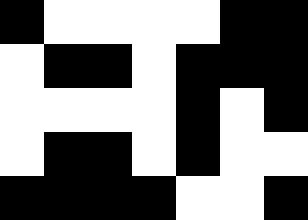[["black", "white", "white", "white", "white", "black", "black"], ["white", "black", "black", "white", "black", "black", "black"], ["white", "white", "white", "white", "black", "white", "black"], ["white", "black", "black", "white", "black", "white", "white"], ["black", "black", "black", "black", "white", "white", "black"]]